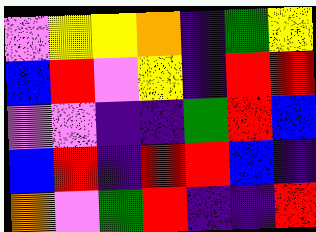[["violet", "yellow", "yellow", "orange", "indigo", "green", "yellow"], ["blue", "red", "violet", "yellow", "indigo", "red", "red"], ["violet", "violet", "indigo", "indigo", "green", "red", "blue"], ["blue", "red", "indigo", "red", "red", "blue", "indigo"], ["orange", "violet", "green", "red", "indigo", "indigo", "red"]]